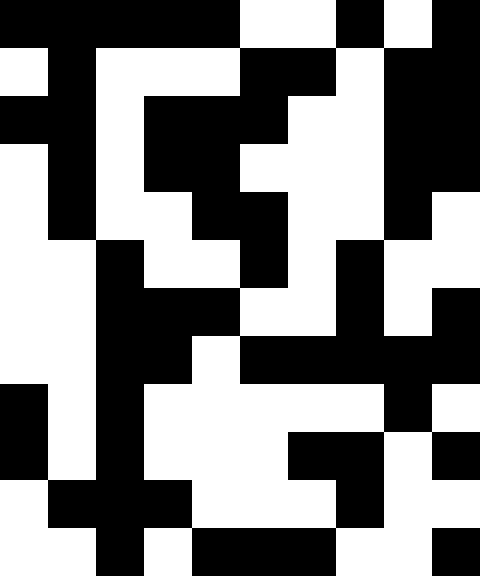[["black", "black", "black", "black", "black", "white", "white", "black", "white", "black"], ["white", "black", "white", "white", "white", "black", "black", "white", "black", "black"], ["black", "black", "white", "black", "black", "black", "white", "white", "black", "black"], ["white", "black", "white", "black", "black", "white", "white", "white", "black", "black"], ["white", "black", "white", "white", "black", "black", "white", "white", "black", "white"], ["white", "white", "black", "white", "white", "black", "white", "black", "white", "white"], ["white", "white", "black", "black", "black", "white", "white", "black", "white", "black"], ["white", "white", "black", "black", "white", "black", "black", "black", "black", "black"], ["black", "white", "black", "white", "white", "white", "white", "white", "black", "white"], ["black", "white", "black", "white", "white", "white", "black", "black", "white", "black"], ["white", "black", "black", "black", "white", "white", "white", "black", "white", "white"], ["white", "white", "black", "white", "black", "black", "black", "white", "white", "black"]]